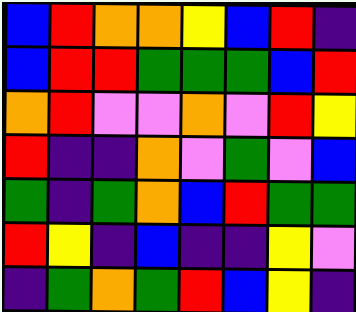[["blue", "red", "orange", "orange", "yellow", "blue", "red", "indigo"], ["blue", "red", "red", "green", "green", "green", "blue", "red"], ["orange", "red", "violet", "violet", "orange", "violet", "red", "yellow"], ["red", "indigo", "indigo", "orange", "violet", "green", "violet", "blue"], ["green", "indigo", "green", "orange", "blue", "red", "green", "green"], ["red", "yellow", "indigo", "blue", "indigo", "indigo", "yellow", "violet"], ["indigo", "green", "orange", "green", "red", "blue", "yellow", "indigo"]]